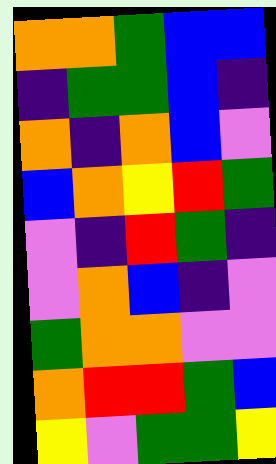[["orange", "orange", "green", "blue", "blue"], ["indigo", "green", "green", "blue", "indigo"], ["orange", "indigo", "orange", "blue", "violet"], ["blue", "orange", "yellow", "red", "green"], ["violet", "indigo", "red", "green", "indigo"], ["violet", "orange", "blue", "indigo", "violet"], ["green", "orange", "orange", "violet", "violet"], ["orange", "red", "red", "green", "blue"], ["yellow", "violet", "green", "green", "yellow"]]